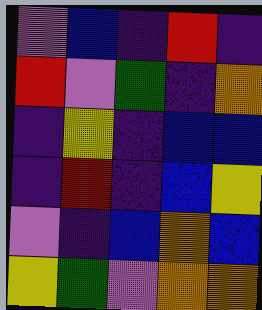[["violet", "blue", "indigo", "red", "indigo"], ["red", "violet", "green", "indigo", "orange"], ["indigo", "yellow", "indigo", "blue", "blue"], ["indigo", "red", "indigo", "blue", "yellow"], ["violet", "indigo", "blue", "orange", "blue"], ["yellow", "green", "violet", "orange", "orange"]]